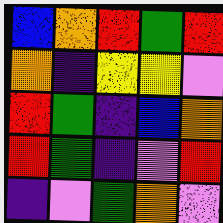[["blue", "orange", "red", "green", "red"], ["orange", "indigo", "yellow", "yellow", "violet"], ["red", "green", "indigo", "blue", "orange"], ["red", "green", "indigo", "violet", "red"], ["indigo", "violet", "green", "orange", "violet"]]